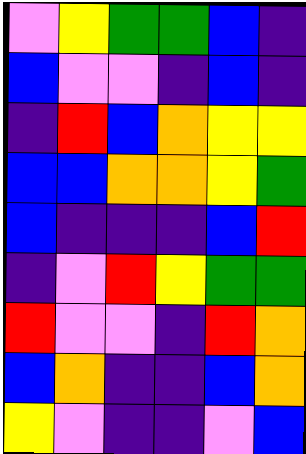[["violet", "yellow", "green", "green", "blue", "indigo"], ["blue", "violet", "violet", "indigo", "blue", "indigo"], ["indigo", "red", "blue", "orange", "yellow", "yellow"], ["blue", "blue", "orange", "orange", "yellow", "green"], ["blue", "indigo", "indigo", "indigo", "blue", "red"], ["indigo", "violet", "red", "yellow", "green", "green"], ["red", "violet", "violet", "indigo", "red", "orange"], ["blue", "orange", "indigo", "indigo", "blue", "orange"], ["yellow", "violet", "indigo", "indigo", "violet", "blue"]]